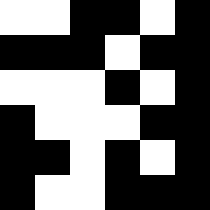[["white", "white", "black", "black", "white", "black"], ["black", "black", "black", "white", "black", "black"], ["white", "white", "white", "black", "white", "black"], ["black", "white", "white", "white", "black", "black"], ["black", "black", "white", "black", "white", "black"], ["black", "white", "white", "black", "black", "black"]]